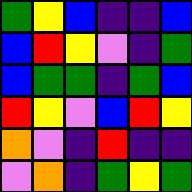[["green", "yellow", "blue", "indigo", "indigo", "blue"], ["blue", "red", "yellow", "violet", "indigo", "green"], ["blue", "green", "green", "indigo", "green", "blue"], ["red", "yellow", "violet", "blue", "red", "yellow"], ["orange", "violet", "indigo", "red", "indigo", "indigo"], ["violet", "orange", "indigo", "green", "yellow", "green"]]